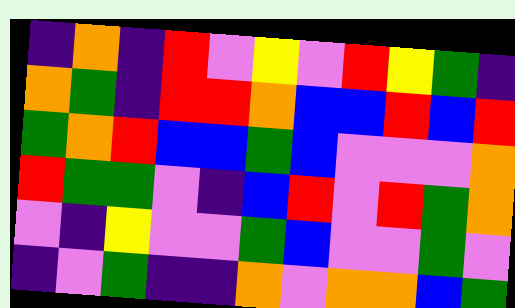[["indigo", "orange", "indigo", "red", "violet", "yellow", "violet", "red", "yellow", "green", "indigo"], ["orange", "green", "indigo", "red", "red", "orange", "blue", "blue", "red", "blue", "red"], ["green", "orange", "red", "blue", "blue", "green", "blue", "violet", "violet", "violet", "orange"], ["red", "green", "green", "violet", "indigo", "blue", "red", "violet", "red", "green", "orange"], ["violet", "indigo", "yellow", "violet", "violet", "green", "blue", "violet", "violet", "green", "violet"], ["indigo", "violet", "green", "indigo", "indigo", "orange", "violet", "orange", "orange", "blue", "green"]]